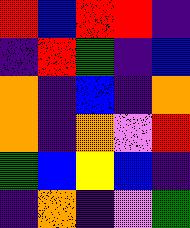[["red", "blue", "red", "red", "indigo"], ["indigo", "red", "green", "indigo", "blue"], ["orange", "indigo", "blue", "indigo", "orange"], ["orange", "indigo", "orange", "violet", "red"], ["green", "blue", "yellow", "blue", "indigo"], ["indigo", "orange", "indigo", "violet", "green"]]